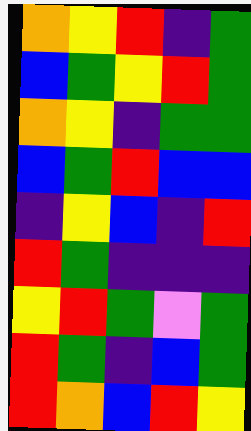[["orange", "yellow", "red", "indigo", "green"], ["blue", "green", "yellow", "red", "green"], ["orange", "yellow", "indigo", "green", "green"], ["blue", "green", "red", "blue", "blue"], ["indigo", "yellow", "blue", "indigo", "red"], ["red", "green", "indigo", "indigo", "indigo"], ["yellow", "red", "green", "violet", "green"], ["red", "green", "indigo", "blue", "green"], ["red", "orange", "blue", "red", "yellow"]]